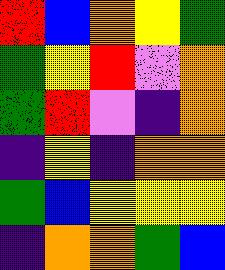[["red", "blue", "orange", "yellow", "green"], ["green", "yellow", "red", "violet", "orange"], ["green", "red", "violet", "indigo", "orange"], ["indigo", "yellow", "indigo", "orange", "orange"], ["green", "blue", "yellow", "yellow", "yellow"], ["indigo", "orange", "orange", "green", "blue"]]